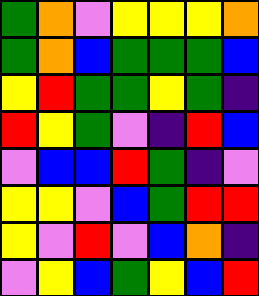[["green", "orange", "violet", "yellow", "yellow", "yellow", "orange"], ["green", "orange", "blue", "green", "green", "green", "blue"], ["yellow", "red", "green", "green", "yellow", "green", "indigo"], ["red", "yellow", "green", "violet", "indigo", "red", "blue"], ["violet", "blue", "blue", "red", "green", "indigo", "violet"], ["yellow", "yellow", "violet", "blue", "green", "red", "red"], ["yellow", "violet", "red", "violet", "blue", "orange", "indigo"], ["violet", "yellow", "blue", "green", "yellow", "blue", "red"]]